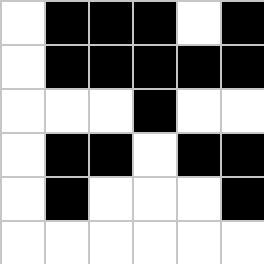[["white", "black", "black", "black", "white", "black"], ["white", "black", "black", "black", "black", "black"], ["white", "white", "white", "black", "white", "white"], ["white", "black", "black", "white", "black", "black"], ["white", "black", "white", "white", "white", "black"], ["white", "white", "white", "white", "white", "white"]]